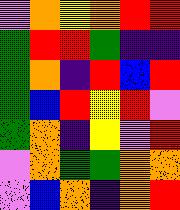[["violet", "orange", "yellow", "orange", "red", "red"], ["green", "red", "red", "green", "indigo", "indigo"], ["green", "orange", "indigo", "red", "blue", "red"], ["green", "blue", "red", "yellow", "red", "violet"], ["green", "orange", "indigo", "yellow", "violet", "red"], ["violet", "orange", "green", "green", "orange", "orange"], ["violet", "blue", "orange", "indigo", "orange", "red"]]